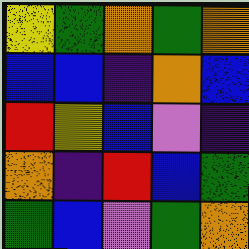[["yellow", "green", "orange", "green", "orange"], ["blue", "blue", "indigo", "orange", "blue"], ["red", "yellow", "blue", "violet", "indigo"], ["orange", "indigo", "red", "blue", "green"], ["green", "blue", "violet", "green", "orange"]]